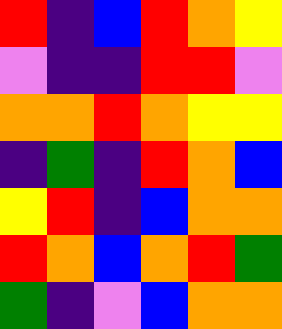[["red", "indigo", "blue", "red", "orange", "yellow"], ["violet", "indigo", "indigo", "red", "red", "violet"], ["orange", "orange", "red", "orange", "yellow", "yellow"], ["indigo", "green", "indigo", "red", "orange", "blue"], ["yellow", "red", "indigo", "blue", "orange", "orange"], ["red", "orange", "blue", "orange", "red", "green"], ["green", "indigo", "violet", "blue", "orange", "orange"]]